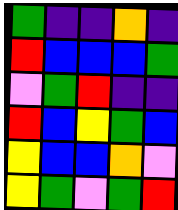[["green", "indigo", "indigo", "orange", "indigo"], ["red", "blue", "blue", "blue", "green"], ["violet", "green", "red", "indigo", "indigo"], ["red", "blue", "yellow", "green", "blue"], ["yellow", "blue", "blue", "orange", "violet"], ["yellow", "green", "violet", "green", "red"]]